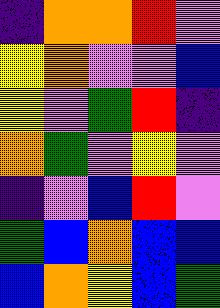[["indigo", "orange", "orange", "red", "violet"], ["yellow", "orange", "violet", "violet", "blue"], ["yellow", "violet", "green", "red", "indigo"], ["orange", "green", "violet", "yellow", "violet"], ["indigo", "violet", "blue", "red", "violet"], ["green", "blue", "orange", "blue", "blue"], ["blue", "orange", "yellow", "blue", "green"]]